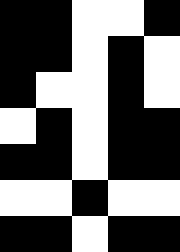[["black", "black", "white", "white", "black"], ["black", "black", "white", "black", "white"], ["black", "white", "white", "black", "white"], ["white", "black", "white", "black", "black"], ["black", "black", "white", "black", "black"], ["white", "white", "black", "white", "white"], ["black", "black", "white", "black", "black"]]